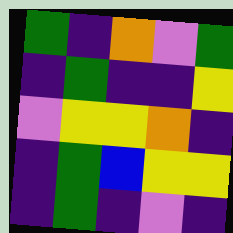[["green", "indigo", "orange", "violet", "green"], ["indigo", "green", "indigo", "indigo", "yellow"], ["violet", "yellow", "yellow", "orange", "indigo"], ["indigo", "green", "blue", "yellow", "yellow"], ["indigo", "green", "indigo", "violet", "indigo"]]